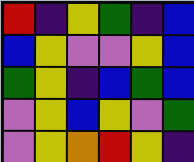[["red", "indigo", "yellow", "green", "indigo", "blue"], ["blue", "yellow", "violet", "violet", "yellow", "blue"], ["green", "yellow", "indigo", "blue", "green", "blue"], ["violet", "yellow", "blue", "yellow", "violet", "green"], ["violet", "yellow", "orange", "red", "yellow", "indigo"]]